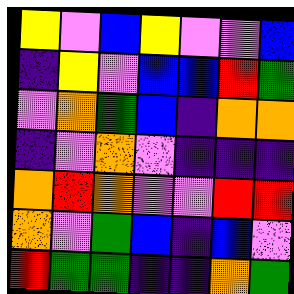[["yellow", "violet", "blue", "yellow", "violet", "violet", "blue"], ["indigo", "yellow", "violet", "blue", "blue", "red", "green"], ["violet", "orange", "green", "blue", "indigo", "orange", "orange"], ["indigo", "violet", "orange", "violet", "indigo", "indigo", "indigo"], ["orange", "red", "orange", "violet", "violet", "red", "red"], ["orange", "violet", "green", "blue", "indigo", "blue", "violet"], ["red", "green", "green", "indigo", "indigo", "orange", "green"]]